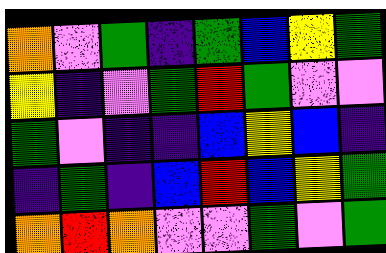[["orange", "violet", "green", "indigo", "green", "blue", "yellow", "green"], ["yellow", "indigo", "violet", "green", "red", "green", "violet", "violet"], ["green", "violet", "indigo", "indigo", "blue", "yellow", "blue", "indigo"], ["indigo", "green", "indigo", "blue", "red", "blue", "yellow", "green"], ["orange", "red", "orange", "violet", "violet", "green", "violet", "green"]]